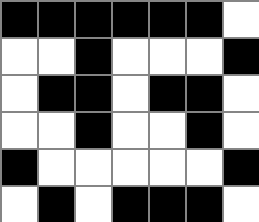[["black", "black", "black", "black", "black", "black", "white"], ["white", "white", "black", "white", "white", "white", "black"], ["white", "black", "black", "white", "black", "black", "white"], ["white", "white", "black", "white", "white", "black", "white"], ["black", "white", "white", "white", "white", "white", "black"], ["white", "black", "white", "black", "black", "black", "white"]]